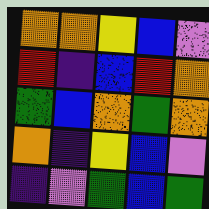[["orange", "orange", "yellow", "blue", "violet"], ["red", "indigo", "blue", "red", "orange"], ["green", "blue", "orange", "green", "orange"], ["orange", "indigo", "yellow", "blue", "violet"], ["indigo", "violet", "green", "blue", "green"]]